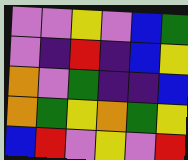[["violet", "violet", "yellow", "violet", "blue", "green"], ["violet", "indigo", "red", "indigo", "blue", "yellow"], ["orange", "violet", "green", "indigo", "indigo", "blue"], ["orange", "green", "yellow", "orange", "green", "yellow"], ["blue", "red", "violet", "yellow", "violet", "red"]]